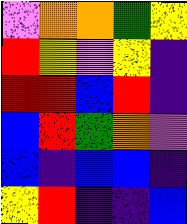[["violet", "orange", "orange", "green", "yellow"], ["red", "yellow", "violet", "yellow", "indigo"], ["red", "red", "blue", "red", "indigo"], ["blue", "red", "green", "orange", "violet"], ["blue", "indigo", "blue", "blue", "indigo"], ["yellow", "red", "indigo", "indigo", "blue"]]